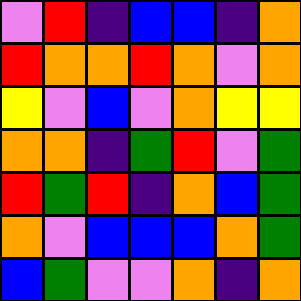[["violet", "red", "indigo", "blue", "blue", "indigo", "orange"], ["red", "orange", "orange", "red", "orange", "violet", "orange"], ["yellow", "violet", "blue", "violet", "orange", "yellow", "yellow"], ["orange", "orange", "indigo", "green", "red", "violet", "green"], ["red", "green", "red", "indigo", "orange", "blue", "green"], ["orange", "violet", "blue", "blue", "blue", "orange", "green"], ["blue", "green", "violet", "violet", "orange", "indigo", "orange"]]